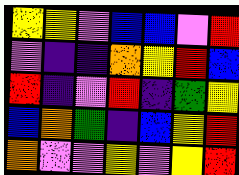[["yellow", "yellow", "violet", "blue", "blue", "violet", "red"], ["violet", "indigo", "indigo", "orange", "yellow", "red", "blue"], ["red", "indigo", "violet", "red", "indigo", "green", "yellow"], ["blue", "orange", "green", "indigo", "blue", "yellow", "red"], ["orange", "violet", "violet", "yellow", "violet", "yellow", "red"]]